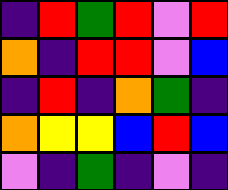[["indigo", "red", "green", "red", "violet", "red"], ["orange", "indigo", "red", "red", "violet", "blue"], ["indigo", "red", "indigo", "orange", "green", "indigo"], ["orange", "yellow", "yellow", "blue", "red", "blue"], ["violet", "indigo", "green", "indigo", "violet", "indigo"]]